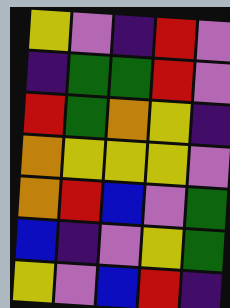[["yellow", "violet", "indigo", "red", "violet"], ["indigo", "green", "green", "red", "violet"], ["red", "green", "orange", "yellow", "indigo"], ["orange", "yellow", "yellow", "yellow", "violet"], ["orange", "red", "blue", "violet", "green"], ["blue", "indigo", "violet", "yellow", "green"], ["yellow", "violet", "blue", "red", "indigo"]]